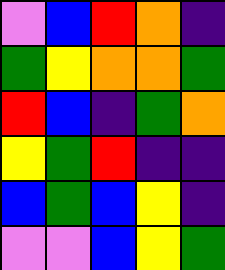[["violet", "blue", "red", "orange", "indigo"], ["green", "yellow", "orange", "orange", "green"], ["red", "blue", "indigo", "green", "orange"], ["yellow", "green", "red", "indigo", "indigo"], ["blue", "green", "blue", "yellow", "indigo"], ["violet", "violet", "blue", "yellow", "green"]]